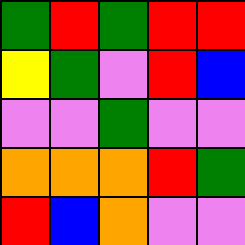[["green", "red", "green", "red", "red"], ["yellow", "green", "violet", "red", "blue"], ["violet", "violet", "green", "violet", "violet"], ["orange", "orange", "orange", "red", "green"], ["red", "blue", "orange", "violet", "violet"]]